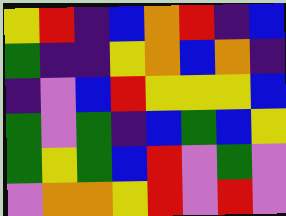[["yellow", "red", "indigo", "blue", "orange", "red", "indigo", "blue"], ["green", "indigo", "indigo", "yellow", "orange", "blue", "orange", "indigo"], ["indigo", "violet", "blue", "red", "yellow", "yellow", "yellow", "blue"], ["green", "violet", "green", "indigo", "blue", "green", "blue", "yellow"], ["green", "yellow", "green", "blue", "red", "violet", "green", "violet"], ["violet", "orange", "orange", "yellow", "red", "violet", "red", "violet"]]